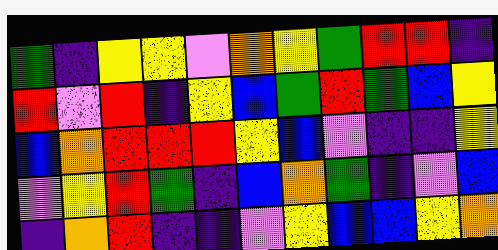[["green", "indigo", "yellow", "yellow", "violet", "orange", "yellow", "green", "red", "red", "indigo"], ["red", "violet", "red", "indigo", "yellow", "blue", "green", "red", "green", "blue", "yellow"], ["blue", "orange", "red", "red", "red", "yellow", "blue", "violet", "indigo", "indigo", "yellow"], ["violet", "yellow", "red", "green", "indigo", "blue", "orange", "green", "indigo", "violet", "blue"], ["indigo", "orange", "red", "indigo", "indigo", "violet", "yellow", "blue", "blue", "yellow", "orange"]]